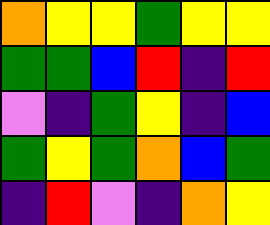[["orange", "yellow", "yellow", "green", "yellow", "yellow"], ["green", "green", "blue", "red", "indigo", "red"], ["violet", "indigo", "green", "yellow", "indigo", "blue"], ["green", "yellow", "green", "orange", "blue", "green"], ["indigo", "red", "violet", "indigo", "orange", "yellow"]]